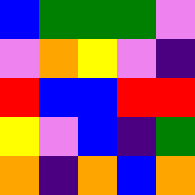[["blue", "green", "green", "green", "violet"], ["violet", "orange", "yellow", "violet", "indigo"], ["red", "blue", "blue", "red", "red"], ["yellow", "violet", "blue", "indigo", "green"], ["orange", "indigo", "orange", "blue", "orange"]]